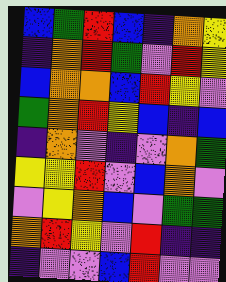[["blue", "green", "red", "blue", "indigo", "orange", "yellow"], ["indigo", "orange", "red", "green", "violet", "red", "yellow"], ["blue", "orange", "orange", "blue", "red", "yellow", "violet"], ["green", "orange", "red", "yellow", "blue", "indigo", "blue"], ["indigo", "orange", "violet", "indigo", "violet", "orange", "green"], ["yellow", "yellow", "red", "violet", "blue", "orange", "violet"], ["violet", "yellow", "orange", "blue", "violet", "green", "green"], ["orange", "red", "yellow", "violet", "red", "indigo", "indigo"], ["indigo", "violet", "violet", "blue", "red", "violet", "violet"]]